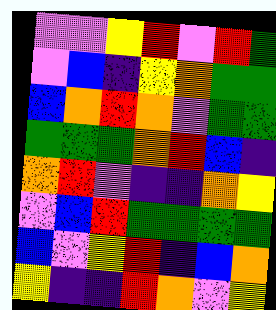[["violet", "violet", "yellow", "red", "violet", "red", "green"], ["violet", "blue", "indigo", "yellow", "orange", "green", "green"], ["blue", "orange", "red", "orange", "violet", "green", "green"], ["green", "green", "green", "orange", "red", "blue", "indigo"], ["orange", "red", "violet", "indigo", "indigo", "orange", "yellow"], ["violet", "blue", "red", "green", "green", "green", "green"], ["blue", "violet", "yellow", "red", "indigo", "blue", "orange"], ["yellow", "indigo", "indigo", "red", "orange", "violet", "yellow"]]